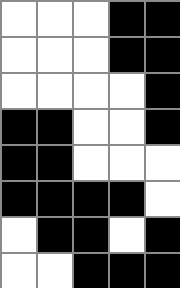[["white", "white", "white", "black", "black"], ["white", "white", "white", "black", "black"], ["white", "white", "white", "white", "black"], ["black", "black", "white", "white", "black"], ["black", "black", "white", "white", "white"], ["black", "black", "black", "black", "white"], ["white", "black", "black", "white", "black"], ["white", "white", "black", "black", "black"]]